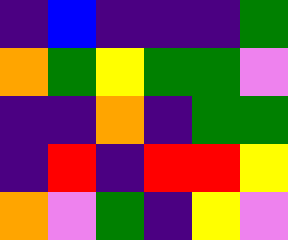[["indigo", "blue", "indigo", "indigo", "indigo", "green"], ["orange", "green", "yellow", "green", "green", "violet"], ["indigo", "indigo", "orange", "indigo", "green", "green"], ["indigo", "red", "indigo", "red", "red", "yellow"], ["orange", "violet", "green", "indigo", "yellow", "violet"]]